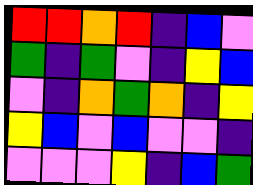[["red", "red", "orange", "red", "indigo", "blue", "violet"], ["green", "indigo", "green", "violet", "indigo", "yellow", "blue"], ["violet", "indigo", "orange", "green", "orange", "indigo", "yellow"], ["yellow", "blue", "violet", "blue", "violet", "violet", "indigo"], ["violet", "violet", "violet", "yellow", "indigo", "blue", "green"]]